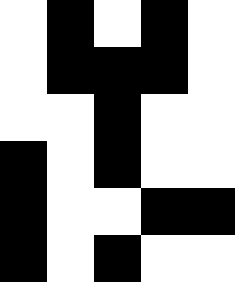[["white", "black", "white", "black", "white"], ["white", "black", "black", "black", "white"], ["white", "white", "black", "white", "white"], ["black", "white", "black", "white", "white"], ["black", "white", "white", "black", "black"], ["black", "white", "black", "white", "white"]]